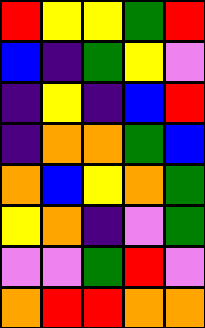[["red", "yellow", "yellow", "green", "red"], ["blue", "indigo", "green", "yellow", "violet"], ["indigo", "yellow", "indigo", "blue", "red"], ["indigo", "orange", "orange", "green", "blue"], ["orange", "blue", "yellow", "orange", "green"], ["yellow", "orange", "indigo", "violet", "green"], ["violet", "violet", "green", "red", "violet"], ["orange", "red", "red", "orange", "orange"]]